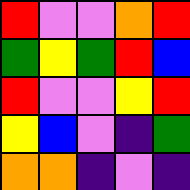[["red", "violet", "violet", "orange", "red"], ["green", "yellow", "green", "red", "blue"], ["red", "violet", "violet", "yellow", "red"], ["yellow", "blue", "violet", "indigo", "green"], ["orange", "orange", "indigo", "violet", "indigo"]]